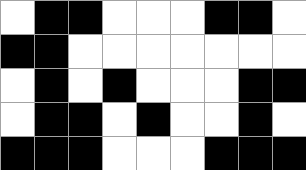[["white", "black", "black", "white", "white", "white", "black", "black", "white"], ["black", "black", "white", "white", "white", "white", "white", "white", "white"], ["white", "black", "white", "black", "white", "white", "white", "black", "black"], ["white", "black", "black", "white", "black", "white", "white", "black", "white"], ["black", "black", "black", "white", "white", "white", "black", "black", "black"]]